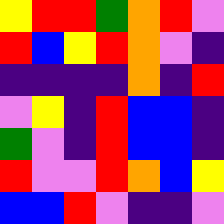[["yellow", "red", "red", "green", "orange", "red", "violet"], ["red", "blue", "yellow", "red", "orange", "violet", "indigo"], ["indigo", "indigo", "indigo", "indigo", "orange", "indigo", "red"], ["violet", "yellow", "indigo", "red", "blue", "blue", "indigo"], ["green", "violet", "indigo", "red", "blue", "blue", "indigo"], ["red", "violet", "violet", "red", "orange", "blue", "yellow"], ["blue", "blue", "red", "violet", "indigo", "indigo", "violet"]]